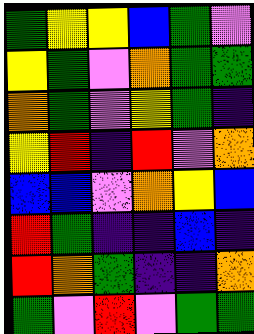[["green", "yellow", "yellow", "blue", "green", "violet"], ["yellow", "green", "violet", "orange", "green", "green"], ["orange", "green", "violet", "yellow", "green", "indigo"], ["yellow", "red", "indigo", "red", "violet", "orange"], ["blue", "blue", "violet", "orange", "yellow", "blue"], ["red", "green", "indigo", "indigo", "blue", "indigo"], ["red", "orange", "green", "indigo", "indigo", "orange"], ["green", "violet", "red", "violet", "green", "green"]]